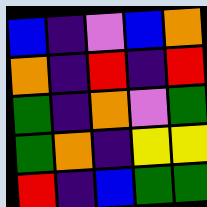[["blue", "indigo", "violet", "blue", "orange"], ["orange", "indigo", "red", "indigo", "red"], ["green", "indigo", "orange", "violet", "green"], ["green", "orange", "indigo", "yellow", "yellow"], ["red", "indigo", "blue", "green", "green"]]